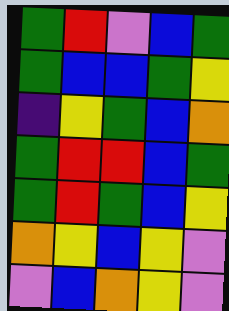[["green", "red", "violet", "blue", "green"], ["green", "blue", "blue", "green", "yellow"], ["indigo", "yellow", "green", "blue", "orange"], ["green", "red", "red", "blue", "green"], ["green", "red", "green", "blue", "yellow"], ["orange", "yellow", "blue", "yellow", "violet"], ["violet", "blue", "orange", "yellow", "violet"]]